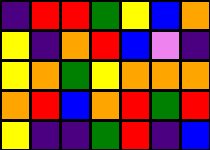[["indigo", "red", "red", "green", "yellow", "blue", "orange"], ["yellow", "indigo", "orange", "red", "blue", "violet", "indigo"], ["yellow", "orange", "green", "yellow", "orange", "orange", "orange"], ["orange", "red", "blue", "orange", "red", "green", "red"], ["yellow", "indigo", "indigo", "green", "red", "indigo", "blue"]]